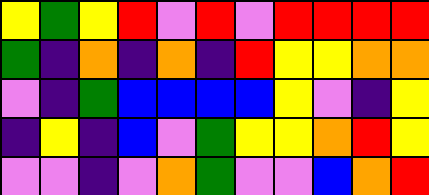[["yellow", "green", "yellow", "red", "violet", "red", "violet", "red", "red", "red", "red"], ["green", "indigo", "orange", "indigo", "orange", "indigo", "red", "yellow", "yellow", "orange", "orange"], ["violet", "indigo", "green", "blue", "blue", "blue", "blue", "yellow", "violet", "indigo", "yellow"], ["indigo", "yellow", "indigo", "blue", "violet", "green", "yellow", "yellow", "orange", "red", "yellow"], ["violet", "violet", "indigo", "violet", "orange", "green", "violet", "violet", "blue", "orange", "red"]]